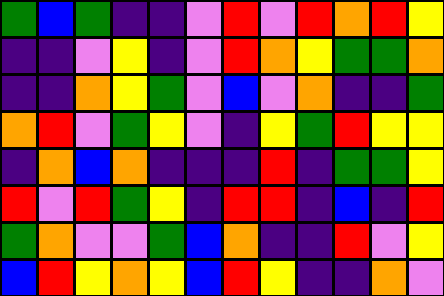[["green", "blue", "green", "indigo", "indigo", "violet", "red", "violet", "red", "orange", "red", "yellow"], ["indigo", "indigo", "violet", "yellow", "indigo", "violet", "red", "orange", "yellow", "green", "green", "orange"], ["indigo", "indigo", "orange", "yellow", "green", "violet", "blue", "violet", "orange", "indigo", "indigo", "green"], ["orange", "red", "violet", "green", "yellow", "violet", "indigo", "yellow", "green", "red", "yellow", "yellow"], ["indigo", "orange", "blue", "orange", "indigo", "indigo", "indigo", "red", "indigo", "green", "green", "yellow"], ["red", "violet", "red", "green", "yellow", "indigo", "red", "red", "indigo", "blue", "indigo", "red"], ["green", "orange", "violet", "violet", "green", "blue", "orange", "indigo", "indigo", "red", "violet", "yellow"], ["blue", "red", "yellow", "orange", "yellow", "blue", "red", "yellow", "indigo", "indigo", "orange", "violet"]]